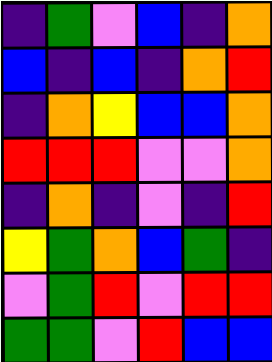[["indigo", "green", "violet", "blue", "indigo", "orange"], ["blue", "indigo", "blue", "indigo", "orange", "red"], ["indigo", "orange", "yellow", "blue", "blue", "orange"], ["red", "red", "red", "violet", "violet", "orange"], ["indigo", "orange", "indigo", "violet", "indigo", "red"], ["yellow", "green", "orange", "blue", "green", "indigo"], ["violet", "green", "red", "violet", "red", "red"], ["green", "green", "violet", "red", "blue", "blue"]]